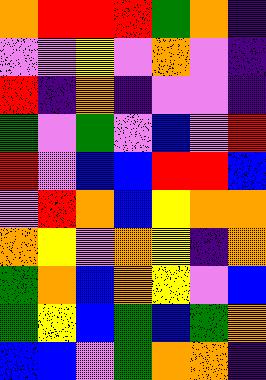[["orange", "red", "red", "red", "green", "orange", "indigo"], ["violet", "violet", "yellow", "violet", "orange", "violet", "indigo"], ["red", "indigo", "orange", "indigo", "violet", "violet", "indigo"], ["green", "violet", "green", "violet", "blue", "violet", "red"], ["red", "violet", "blue", "blue", "red", "red", "blue"], ["violet", "red", "orange", "blue", "yellow", "orange", "orange"], ["orange", "yellow", "violet", "orange", "yellow", "indigo", "orange"], ["green", "orange", "blue", "orange", "yellow", "violet", "blue"], ["green", "yellow", "blue", "green", "blue", "green", "orange"], ["blue", "blue", "violet", "green", "orange", "orange", "indigo"]]